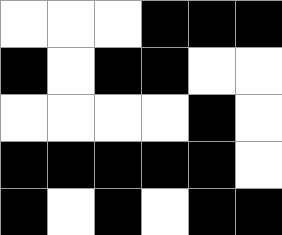[["white", "white", "white", "black", "black", "black"], ["black", "white", "black", "black", "white", "white"], ["white", "white", "white", "white", "black", "white"], ["black", "black", "black", "black", "black", "white"], ["black", "white", "black", "white", "black", "black"]]